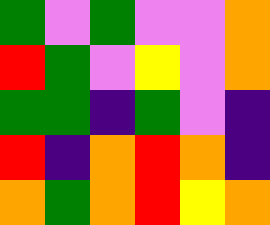[["green", "violet", "green", "violet", "violet", "orange"], ["red", "green", "violet", "yellow", "violet", "orange"], ["green", "green", "indigo", "green", "violet", "indigo"], ["red", "indigo", "orange", "red", "orange", "indigo"], ["orange", "green", "orange", "red", "yellow", "orange"]]